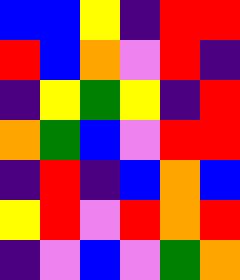[["blue", "blue", "yellow", "indigo", "red", "red"], ["red", "blue", "orange", "violet", "red", "indigo"], ["indigo", "yellow", "green", "yellow", "indigo", "red"], ["orange", "green", "blue", "violet", "red", "red"], ["indigo", "red", "indigo", "blue", "orange", "blue"], ["yellow", "red", "violet", "red", "orange", "red"], ["indigo", "violet", "blue", "violet", "green", "orange"]]